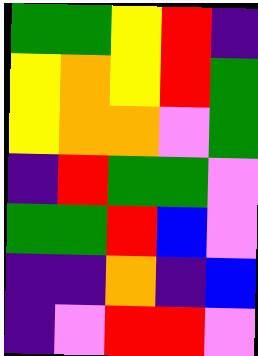[["green", "green", "yellow", "red", "indigo"], ["yellow", "orange", "yellow", "red", "green"], ["yellow", "orange", "orange", "violet", "green"], ["indigo", "red", "green", "green", "violet"], ["green", "green", "red", "blue", "violet"], ["indigo", "indigo", "orange", "indigo", "blue"], ["indigo", "violet", "red", "red", "violet"]]